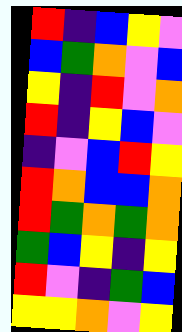[["red", "indigo", "blue", "yellow", "violet"], ["blue", "green", "orange", "violet", "blue"], ["yellow", "indigo", "red", "violet", "orange"], ["red", "indigo", "yellow", "blue", "violet"], ["indigo", "violet", "blue", "red", "yellow"], ["red", "orange", "blue", "blue", "orange"], ["red", "green", "orange", "green", "orange"], ["green", "blue", "yellow", "indigo", "yellow"], ["red", "violet", "indigo", "green", "blue"], ["yellow", "yellow", "orange", "violet", "yellow"]]